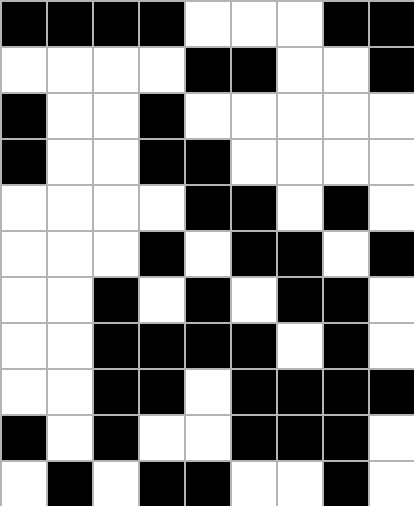[["black", "black", "black", "black", "white", "white", "white", "black", "black"], ["white", "white", "white", "white", "black", "black", "white", "white", "black"], ["black", "white", "white", "black", "white", "white", "white", "white", "white"], ["black", "white", "white", "black", "black", "white", "white", "white", "white"], ["white", "white", "white", "white", "black", "black", "white", "black", "white"], ["white", "white", "white", "black", "white", "black", "black", "white", "black"], ["white", "white", "black", "white", "black", "white", "black", "black", "white"], ["white", "white", "black", "black", "black", "black", "white", "black", "white"], ["white", "white", "black", "black", "white", "black", "black", "black", "black"], ["black", "white", "black", "white", "white", "black", "black", "black", "white"], ["white", "black", "white", "black", "black", "white", "white", "black", "white"]]